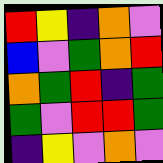[["red", "yellow", "indigo", "orange", "violet"], ["blue", "violet", "green", "orange", "red"], ["orange", "green", "red", "indigo", "green"], ["green", "violet", "red", "red", "green"], ["indigo", "yellow", "violet", "orange", "violet"]]